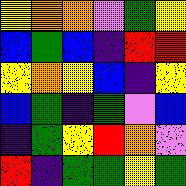[["yellow", "orange", "orange", "violet", "green", "yellow"], ["blue", "green", "blue", "indigo", "red", "red"], ["yellow", "orange", "yellow", "blue", "indigo", "yellow"], ["blue", "green", "indigo", "green", "violet", "blue"], ["indigo", "green", "yellow", "red", "orange", "violet"], ["red", "indigo", "green", "green", "yellow", "green"]]